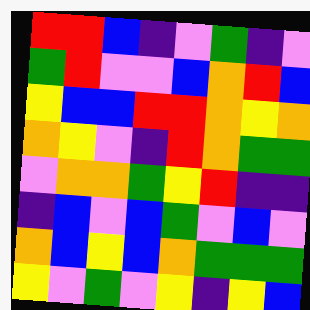[["red", "red", "blue", "indigo", "violet", "green", "indigo", "violet"], ["green", "red", "violet", "violet", "blue", "orange", "red", "blue"], ["yellow", "blue", "blue", "red", "red", "orange", "yellow", "orange"], ["orange", "yellow", "violet", "indigo", "red", "orange", "green", "green"], ["violet", "orange", "orange", "green", "yellow", "red", "indigo", "indigo"], ["indigo", "blue", "violet", "blue", "green", "violet", "blue", "violet"], ["orange", "blue", "yellow", "blue", "orange", "green", "green", "green"], ["yellow", "violet", "green", "violet", "yellow", "indigo", "yellow", "blue"]]